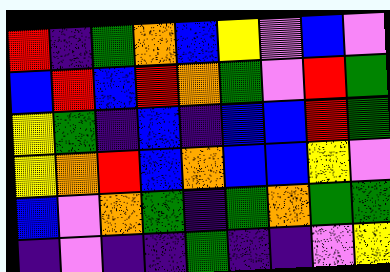[["red", "indigo", "green", "orange", "blue", "yellow", "violet", "blue", "violet"], ["blue", "red", "blue", "red", "orange", "green", "violet", "red", "green"], ["yellow", "green", "indigo", "blue", "indigo", "blue", "blue", "red", "green"], ["yellow", "orange", "red", "blue", "orange", "blue", "blue", "yellow", "violet"], ["blue", "violet", "orange", "green", "indigo", "green", "orange", "green", "green"], ["indigo", "violet", "indigo", "indigo", "green", "indigo", "indigo", "violet", "yellow"]]